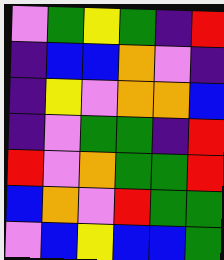[["violet", "green", "yellow", "green", "indigo", "red"], ["indigo", "blue", "blue", "orange", "violet", "indigo"], ["indigo", "yellow", "violet", "orange", "orange", "blue"], ["indigo", "violet", "green", "green", "indigo", "red"], ["red", "violet", "orange", "green", "green", "red"], ["blue", "orange", "violet", "red", "green", "green"], ["violet", "blue", "yellow", "blue", "blue", "green"]]